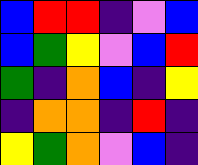[["blue", "red", "red", "indigo", "violet", "blue"], ["blue", "green", "yellow", "violet", "blue", "red"], ["green", "indigo", "orange", "blue", "indigo", "yellow"], ["indigo", "orange", "orange", "indigo", "red", "indigo"], ["yellow", "green", "orange", "violet", "blue", "indigo"]]